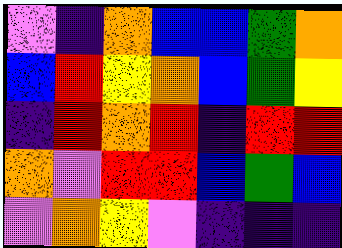[["violet", "indigo", "orange", "blue", "blue", "green", "orange"], ["blue", "red", "yellow", "orange", "blue", "green", "yellow"], ["indigo", "red", "orange", "red", "indigo", "red", "red"], ["orange", "violet", "red", "red", "blue", "green", "blue"], ["violet", "orange", "yellow", "violet", "indigo", "indigo", "indigo"]]